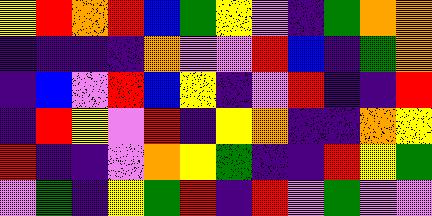[["yellow", "red", "orange", "red", "blue", "green", "yellow", "violet", "indigo", "green", "orange", "orange"], ["indigo", "indigo", "indigo", "indigo", "orange", "violet", "violet", "red", "blue", "indigo", "green", "orange"], ["indigo", "blue", "violet", "red", "blue", "yellow", "indigo", "violet", "red", "indigo", "indigo", "red"], ["indigo", "red", "yellow", "violet", "red", "indigo", "yellow", "orange", "indigo", "indigo", "orange", "yellow"], ["red", "indigo", "indigo", "violet", "orange", "yellow", "green", "indigo", "indigo", "red", "yellow", "green"], ["violet", "green", "indigo", "yellow", "green", "red", "indigo", "red", "violet", "green", "violet", "violet"]]